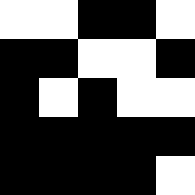[["white", "white", "black", "black", "white"], ["black", "black", "white", "white", "black"], ["black", "white", "black", "white", "white"], ["black", "black", "black", "black", "black"], ["black", "black", "black", "black", "white"]]